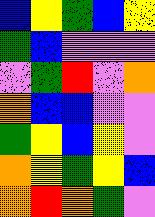[["blue", "yellow", "green", "blue", "yellow"], ["green", "blue", "violet", "violet", "violet"], ["violet", "green", "red", "violet", "orange"], ["orange", "blue", "blue", "violet", "violet"], ["green", "yellow", "blue", "yellow", "violet"], ["orange", "yellow", "green", "yellow", "blue"], ["orange", "red", "orange", "green", "violet"]]